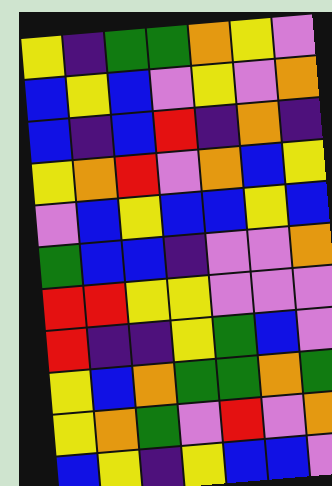[["yellow", "indigo", "green", "green", "orange", "yellow", "violet"], ["blue", "yellow", "blue", "violet", "yellow", "violet", "orange"], ["blue", "indigo", "blue", "red", "indigo", "orange", "indigo"], ["yellow", "orange", "red", "violet", "orange", "blue", "yellow"], ["violet", "blue", "yellow", "blue", "blue", "yellow", "blue"], ["green", "blue", "blue", "indigo", "violet", "violet", "orange"], ["red", "red", "yellow", "yellow", "violet", "violet", "violet"], ["red", "indigo", "indigo", "yellow", "green", "blue", "violet"], ["yellow", "blue", "orange", "green", "green", "orange", "green"], ["yellow", "orange", "green", "violet", "red", "violet", "orange"], ["blue", "yellow", "indigo", "yellow", "blue", "blue", "violet"]]